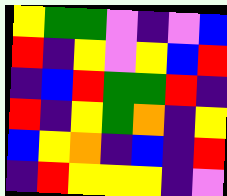[["yellow", "green", "green", "violet", "indigo", "violet", "blue"], ["red", "indigo", "yellow", "violet", "yellow", "blue", "red"], ["indigo", "blue", "red", "green", "green", "red", "indigo"], ["red", "indigo", "yellow", "green", "orange", "indigo", "yellow"], ["blue", "yellow", "orange", "indigo", "blue", "indigo", "red"], ["indigo", "red", "yellow", "yellow", "yellow", "indigo", "violet"]]